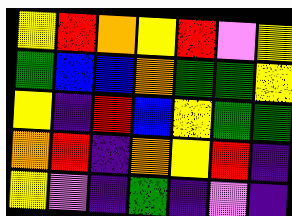[["yellow", "red", "orange", "yellow", "red", "violet", "yellow"], ["green", "blue", "blue", "orange", "green", "green", "yellow"], ["yellow", "indigo", "red", "blue", "yellow", "green", "green"], ["orange", "red", "indigo", "orange", "yellow", "red", "indigo"], ["yellow", "violet", "indigo", "green", "indigo", "violet", "indigo"]]